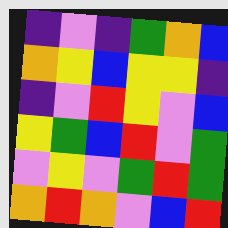[["indigo", "violet", "indigo", "green", "orange", "blue"], ["orange", "yellow", "blue", "yellow", "yellow", "indigo"], ["indigo", "violet", "red", "yellow", "violet", "blue"], ["yellow", "green", "blue", "red", "violet", "green"], ["violet", "yellow", "violet", "green", "red", "green"], ["orange", "red", "orange", "violet", "blue", "red"]]